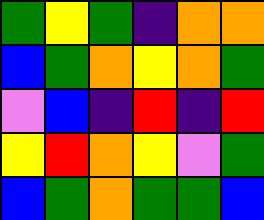[["green", "yellow", "green", "indigo", "orange", "orange"], ["blue", "green", "orange", "yellow", "orange", "green"], ["violet", "blue", "indigo", "red", "indigo", "red"], ["yellow", "red", "orange", "yellow", "violet", "green"], ["blue", "green", "orange", "green", "green", "blue"]]